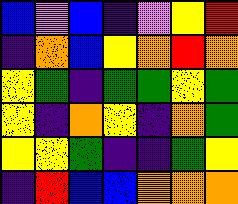[["blue", "violet", "blue", "indigo", "violet", "yellow", "red"], ["indigo", "orange", "blue", "yellow", "orange", "red", "orange"], ["yellow", "green", "indigo", "green", "green", "yellow", "green"], ["yellow", "indigo", "orange", "yellow", "indigo", "orange", "green"], ["yellow", "yellow", "green", "indigo", "indigo", "green", "yellow"], ["indigo", "red", "blue", "blue", "orange", "orange", "orange"]]